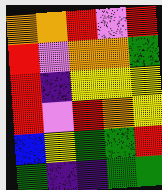[["orange", "orange", "red", "violet", "red"], ["red", "violet", "orange", "orange", "green"], ["red", "indigo", "yellow", "yellow", "yellow"], ["red", "violet", "red", "orange", "yellow"], ["blue", "yellow", "green", "green", "red"], ["green", "indigo", "indigo", "green", "green"]]